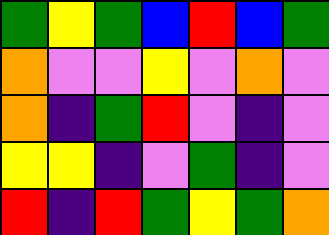[["green", "yellow", "green", "blue", "red", "blue", "green"], ["orange", "violet", "violet", "yellow", "violet", "orange", "violet"], ["orange", "indigo", "green", "red", "violet", "indigo", "violet"], ["yellow", "yellow", "indigo", "violet", "green", "indigo", "violet"], ["red", "indigo", "red", "green", "yellow", "green", "orange"]]